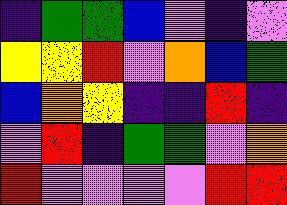[["indigo", "green", "green", "blue", "violet", "indigo", "violet"], ["yellow", "yellow", "red", "violet", "orange", "blue", "green"], ["blue", "orange", "yellow", "indigo", "indigo", "red", "indigo"], ["violet", "red", "indigo", "green", "green", "violet", "orange"], ["red", "violet", "violet", "violet", "violet", "red", "red"]]